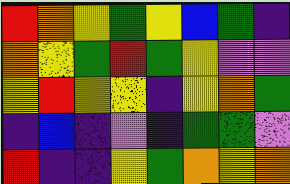[["red", "orange", "yellow", "green", "yellow", "blue", "green", "indigo"], ["orange", "yellow", "green", "red", "green", "yellow", "violet", "violet"], ["yellow", "red", "yellow", "yellow", "indigo", "yellow", "orange", "green"], ["indigo", "blue", "indigo", "violet", "indigo", "green", "green", "violet"], ["red", "indigo", "indigo", "yellow", "green", "orange", "yellow", "orange"]]